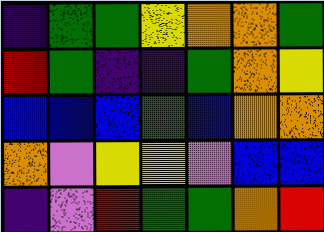[["indigo", "green", "green", "yellow", "orange", "orange", "green"], ["red", "green", "indigo", "indigo", "green", "orange", "yellow"], ["blue", "blue", "blue", "green", "blue", "orange", "orange"], ["orange", "violet", "yellow", "yellow", "violet", "blue", "blue"], ["indigo", "violet", "red", "green", "green", "orange", "red"]]